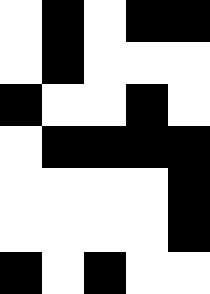[["white", "black", "white", "black", "black"], ["white", "black", "white", "white", "white"], ["black", "white", "white", "black", "white"], ["white", "black", "black", "black", "black"], ["white", "white", "white", "white", "black"], ["white", "white", "white", "white", "black"], ["black", "white", "black", "white", "white"]]